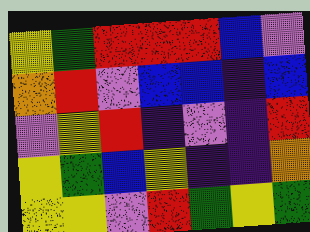[["yellow", "green", "red", "red", "red", "blue", "violet"], ["orange", "red", "violet", "blue", "blue", "indigo", "blue"], ["violet", "yellow", "red", "indigo", "violet", "indigo", "red"], ["yellow", "green", "blue", "yellow", "indigo", "indigo", "orange"], ["yellow", "yellow", "violet", "red", "green", "yellow", "green"]]